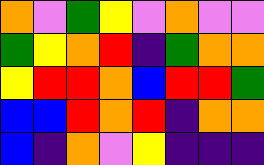[["orange", "violet", "green", "yellow", "violet", "orange", "violet", "violet"], ["green", "yellow", "orange", "red", "indigo", "green", "orange", "orange"], ["yellow", "red", "red", "orange", "blue", "red", "red", "green"], ["blue", "blue", "red", "orange", "red", "indigo", "orange", "orange"], ["blue", "indigo", "orange", "violet", "yellow", "indigo", "indigo", "indigo"]]